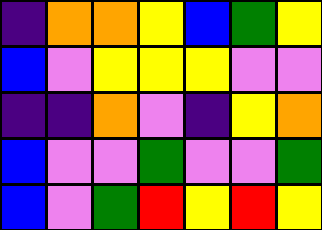[["indigo", "orange", "orange", "yellow", "blue", "green", "yellow"], ["blue", "violet", "yellow", "yellow", "yellow", "violet", "violet"], ["indigo", "indigo", "orange", "violet", "indigo", "yellow", "orange"], ["blue", "violet", "violet", "green", "violet", "violet", "green"], ["blue", "violet", "green", "red", "yellow", "red", "yellow"]]